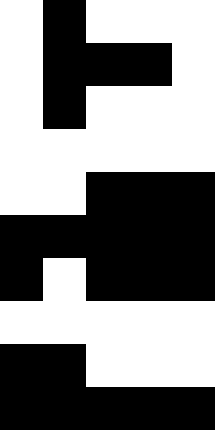[["white", "black", "white", "white", "white"], ["white", "black", "black", "black", "white"], ["white", "black", "white", "white", "white"], ["white", "white", "white", "white", "white"], ["white", "white", "black", "black", "black"], ["black", "black", "black", "black", "black"], ["black", "white", "black", "black", "black"], ["white", "white", "white", "white", "white"], ["black", "black", "white", "white", "white"], ["black", "black", "black", "black", "black"]]